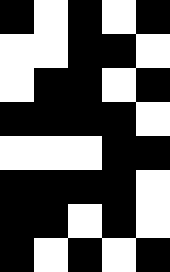[["black", "white", "black", "white", "black"], ["white", "white", "black", "black", "white"], ["white", "black", "black", "white", "black"], ["black", "black", "black", "black", "white"], ["white", "white", "white", "black", "black"], ["black", "black", "black", "black", "white"], ["black", "black", "white", "black", "white"], ["black", "white", "black", "white", "black"]]